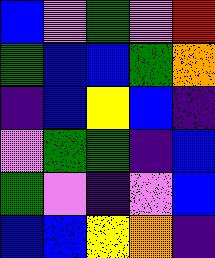[["blue", "violet", "green", "violet", "red"], ["green", "blue", "blue", "green", "orange"], ["indigo", "blue", "yellow", "blue", "indigo"], ["violet", "green", "green", "indigo", "blue"], ["green", "violet", "indigo", "violet", "blue"], ["blue", "blue", "yellow", "orange", "indigo"]]